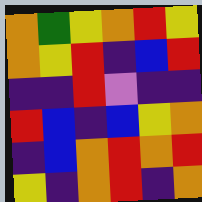[["orange", "green", "yellow", "orange", "red", "yellow"], ["orange", "yellow", "red", "indigo", "blue", "red"], ["indigo", "indigo", "red", "violet", "indigo", "indigo"], ["red", "blue", "indigo", "blue", "yellow", "orange"], ["indigo", "blue", "orange", "red", "orange", "red"], ["yellow", "indigo", "orange", "red", "indigo", "orange"]]